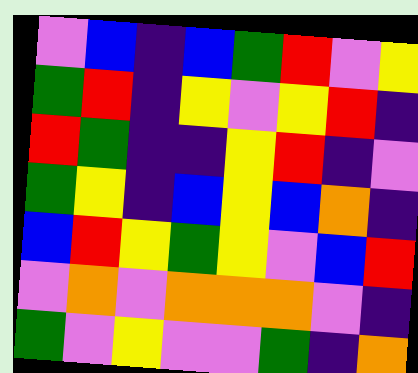[["violet", "blue", "indigo", "blue", "green", "red", "violet", "yellow"], ["green", "red", "indigo", "yellow", "violet", "yellow", "red", "indigo"], ["red", "green", "indigo", "indigo", "yellow", "red", "indigo", "violet"], ["green", "yellow", "indigo", "blue", "yellow", "blue", "orange", "indigo"], ["blue", "red", "yellow", "green", "yellow", "violet", "blue", "red"], ["violet", "orange", "violet", "orange", "orange", "orange", "violet", "indigo"], ["green", "violet", "yellow", "violet", "violet", "green", "indigo", "orange"]]